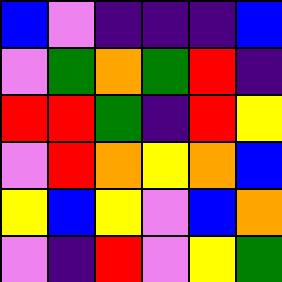[["blue", "violet", "indigo", "indigo", "indigo", "blue"], ["violet", "green", "orange", "green", "red", "indigo"], ["red", "red", "green", "indigo", "red", "yellow"], ["violet", "red", "orange", "yellow", "orange", "blue"], ["yellow", "blue", "yellow", "violet", "blue", "orange"], ["violet", "indigo", "red", "violet", "yellow", "green"]]